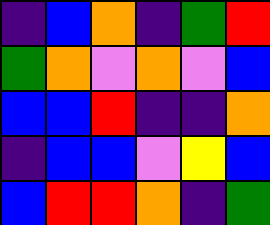[["indigo", "blue", "orange", "indigo", "green", "red"], ["green", "orange", "violet", "orange", "violet", "blue"], ["blue", "blue", "red", "indigo", "indigo", "orange"], ["indigo", "blue", "blue", "violet", "yellow", "blue"], ["blue", "red", "red", "orange", "indigo", "green"]]